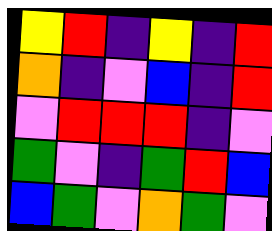[["yellow", "red", "indigo", "yellow", "indigo", "red"], ["orange", "indigo", "violet", "blue", "indigo", "red"], ["violet", "red", "red", "red", "indigo", "violet"], ["green", "violet", "indigo", "green", "red", "blue"], ["blue", "green", "violet", "orange", "green", "violet"]]